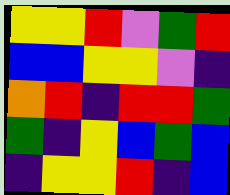[["yellow", "yellow", "red", "violet", "green", "red"], ["blue", "blue", "yellow", "yellow", "violet", "indigo"], ["orange", "red", "indigo", "red", "red", "green"], ["green", "indigo", "yellow", "blue", "green", "blue"], ["indigo", "yellow", "yellow", "red", "indigo", "blue"]]